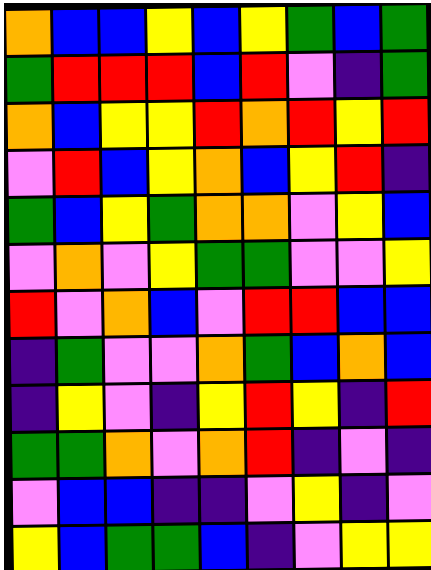[["orange", "blue", "blue", "yellow", "blue", "yellow", "green", "blue", "green"], ["green", "red", "red", "red", "blue", "red", "violet", "indigo", "green"], ["orange", "blue", "yellow", "yellow", "red", "orange", "red", "yellow", "red"], ["violet", "red", "blue", "yellow", "orange", "blue", "yellow", "red", "indigo"], ["green", "blue", "yellow", "green", "orange", "orange", "violet", "yellow", "blue"], ["violet", "orange", "violet", "yellow", "green", "green", "violet", "violet", "yellow"], ["red", "violet", "orange", "blue", "violet", "red", "red", "blue", "blue"], ["indigo", "green", "violet", "violet", "orange", "green", "blue", "orange", "blue"], ["indigo", "yellow", "violet", "indigo", "yellow", "red", "yellow", "indigo", "red"], ["green", "green", "orange", "violet", "orange", "red", "indigo", "violet", "indigo"], ["violet", "blue", "blue", "indigo", "indigo", "violet", "yellow", "indigo", "violet"], ["yellow", "blue", "green", "green", "blue", "indigo", "violet", "yellow", "yellow"]]